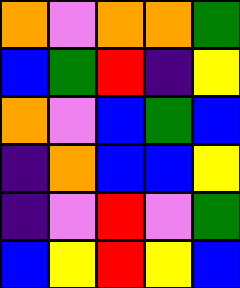[["orange", "violet", "orange", "orange", "green"], ["blue", "green", "red", "indigo", "yellow"], ["orange", "violet", "blue", "green", "blue"], ["indigo", "orange", "blue", "blue", "yellow"], ["indigo", "violet", "red", "violet", "green"], ["blue", "yellow", "red", "yellow", "blue"]]